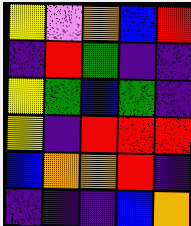[["yellow", "violet", "orange", "blue", "red"], ["indigo", "red", "green", "indigo", "indigo"], ["yellow", "green", "blue", "green", "indigo"], ["yellow", "indigo", "red", "red", "red"], ["blue", "orange", "orange", "red", "indigo"], ["indigo", "indigo", "indigo", "blue", "orange"]]